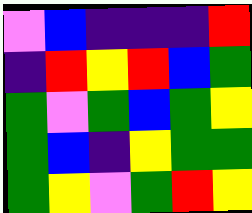[["violet", "blue", "indigo", "indigo", "indigo", "red"], ["indigo", "red", "yellow", "red", "blue", "green"], ["green", "violet", "green", "blue", "green", "yellow"], ["green", "blue", "indigo", "yellow", "green", "green"], ["green", "yellow", "violet", "green", "red", "yellow"]]